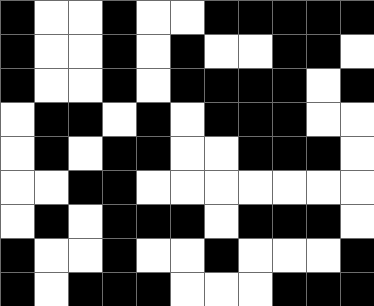[["black", "white", "white", "black", "white", "white", "black", "black", "black", "black", "black"], ["black", "white", "white", "black", "white", "black", "white", "white", "black", "black", "white"], ["black", "white", "white", "black", "white", "black", "black", "black", "black", "white", "black"], ["white", "black", "black", "white", "black", "white", "black", "black", "black", "white", "white"], ["white", "black", "white", "black", "black", "white", "white", "black", "black", "black", "white"], ["white", "white", "black", "black", "white", "white", "white", "white", "white", "white", "white"], ["white", "black", "white", "black", "black", "black", "white", "black", "black", "black", "white"], ["black", "white", "white", "black", "white", "white", "black", "white", "white", "white", "black"], ["black", "white", "black", "black", "black", "white", "white", "white", "black", "black", "black"]]